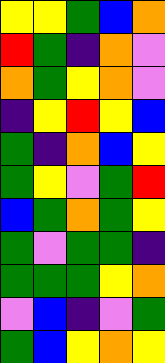[["yellow", "yellow", "green", "blue", "orange"], ["red", "green", "indigo", "orange", "violet"], ["orange", "green", "yellow", "orange", "violet"], ["indigo", "yellow", "red", "yellow", "blue"], ["green", "indigo", "orange", "blue", "yellow"], ["green", "yellow", "violet", "green", "red"], ["blue", "green", "orange", "green", "yellow"], ["green", "violet", "green", "green", "indigo"], ["green", "green", "green", "yellow", "orange"], ["violet", "blue", "indigo", "violet", "green"], ["green", "blue", "yellow", "orange", "yellow"]]